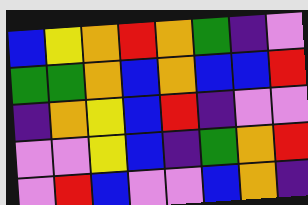[["blue", "yellow", "orange", "red", "orange", "green", "indigo", "violet"], ["green", "green", "orange", "blue", "orange", "blue", "blue", "red"], ["indigo", "orange", "yellow", "blue", "red", "indigo", "violet", "violet"], ["violet", "violet", "yellow", "blue", "indigo", "green", "orange", "red"], ["violet", "red", "blue", "violet", "violet", "blue", "orange", "indigo"]]